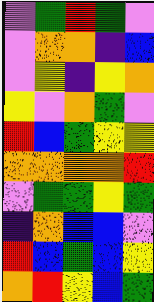[["violet", "green", "red", "green", "violet"], ["violet", "orange", "orange", "indigo", "blue"], ["violet", "yellow", "indigo", "yellow", "orange"], ["yellow", "violet", "orange", "green", "violet"], ["red", "blue", "green", "yellow", "yellow"], ["orange", "orange", "orange", "orange", "red"], ["violet", "green", "green", "yellow", "green"], ["indigo", "orange", "blue", "blue", "violet"], ["red", "blue", "green", "blue", "yellow"], ["orange", "red", "yellow", "blue", "green"]]